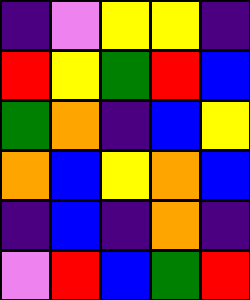[["indigo", "violet", "yellow", "yellow", "indigo"], ["red", "yellow", "green", "red", "blue"], ["green", "orange", "indigo", "blue", "yellow"], ["orange", "blue", "yellow", "orange", "blue"], ["indigo", "blue", "indigo", "orange", "indigo"], ["violet", "red", "blue", "green", "red"]]